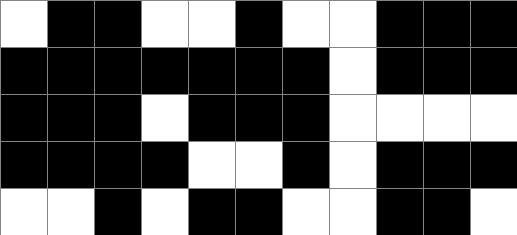[["white", "black", "black", "white", "white", "black", "white", "white", "black", "black", "black"], ["black", "black", "black", "black", "black", "black", "black", "white", "black", "black", "black"], ["black", "black", "black", "white", "black", "black", "black", "white", "white", "white", "white"], ["black", "black", "black", "black", "white", "white", "black", "white", "black", "black", "black"], ["white", "white", "black", "white", "black", "black", "white", "white", "black", "black", "white"]]